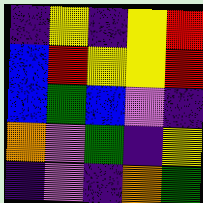[["indigo", "yellow", "indigo", "yellow", "red"], ["blue", "red", "yellow", "yellow", "red"], ["blue", "green", "blue", "violet", "indigo"], ["orange", "violet", "green", "indigo", "yellow"], ["indigo", "violet", "indigo", "orange", "green"]]